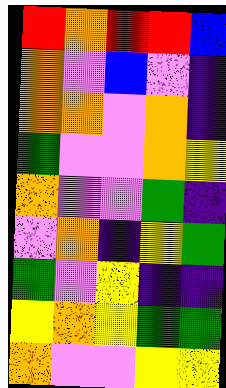[["red", "orange", "red", "red", "blue"], ["orange", "violet", "blue", "violet", "indigo"], ["orange", "orange", "violet", "orange", "indigo"], ["green", "violet", "violet", "orange", "yellow"], ["orange", "violet", "violet", "green", "indigo"], ["violet", "orange", "indigo", "yellow", "green"], ["green", "violet", "yellow", "indigo", "indigo"], ["yellow", "orange", "yellow", "green", "green"], ["orange", "violet", "violet", "yellow", "yellow"]]